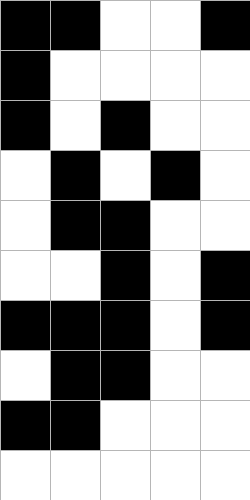[["black", "black", "white", "white", "black"], ["black", "white", "white", "white", "white"], ["black", "white", "black", "white", "white"], ["white", "black", "white", "black", "white"], ["white", "black", "black", "white", "white"], ["white", "white", "black", "white", "black"], ["black", "black", "black", "white", "black"], ["white", "black", "black", "white", "white"], ["black", "black", "white", "white", "white"], ["white", "white", "white", "white", "white"]]